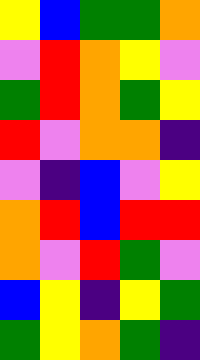[["yellow", "blue", "green", "green", "orange"], ["violet", "red", "orange", "yellow", "violet"], ["green", "red", "orange", "green", "yellow"], ["red", "violet", "orange", "orange", "indigo"], ["violet", "indigo", "blue", "violet", "yellow"], ["orange", "red", "blue", "red", "red"], ["orange", "violet", "red", "green", "violet"], ["blue", "yellow", "indigo", "yellow", "green"], ["green", "yellow", "orange", "green", "indigo"]]